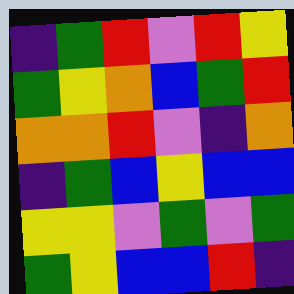[["indigo", "green", "red", "violet", "red", "yellow"], ["green", "yellow", "orange", "blue", "green", "red"], ["orange", "orange", "red", "violet", "indigo", "orange"], ["indigo", "green", "blue", "yellow", "blue", "blue"], ["yellow", "yellow", "violet", "green", "violet", "green"], ["green", "yellow", "blue", "blue", "red", "indigo"]]